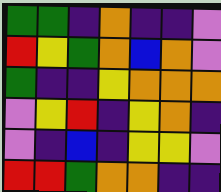[["green", "green", "indigo", "orange", "indigo", "indigo", "violet"], ["red", "yellow", "green", "orange", "blue", "orange", "violet"], ["green", "indigo", "indigo", "yellow", "orange", "orange", "orange"], ["violet", "yellow", "red", "indigo", "yellow", "orange", "indigo"], ["violet", "indigo", "blue", "indigo", "yellow", "yellow", "violet"], ["red", "red", "green", "orange", "orange", "indigo", "indigo"]]